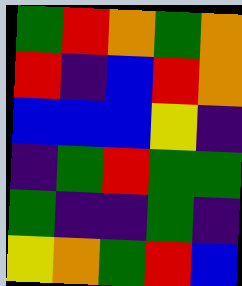[["green", "red", "orange", "green", "orange"], ["red", "indigo", "blue", "red", "orange"], ["blue", "blue", "blue", "yellow", "indigo"], ["indigo", "green", "red", "green", "green"], ["green", "indigo", "indigo", "green", "indigo"], ["yellow", "orange", "green", "red", "blue"]]